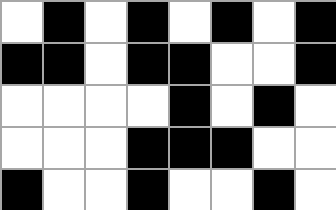[["white", "black", "white", "black", "white", "black", "white", "black"], ["black", "black", "white", "black", "black", "white", "white", "black"], ["white", "white", "white", "white", "black", "white", "black", "white"], ["white", "white", "white", "black", "black", "black", "white", "white"], ["black", "white", "white", "black", "white", "white", "black", "white"]]